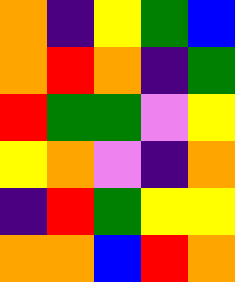[["orange", "indigo", "yellow", "green", "blue"], ["orange", "red", "orange", "indigo", "green"], ["red", "green", "green", "violet", "yellow"], ["yellow", "orange", "violet", "indigo", "orange"], ["indigo", "red", "green", "yellow", "yellow"], ["orange", "orange", "blue", "red", "orange"]]